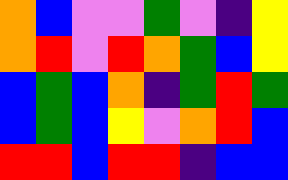[["orange", "blue", "violet", "violet", "green", "violet", "indigo", "yellow"], ["orange", "red", "violet", "red", "orange", "green", "blue", "yellow"], ["blue", "green", "blue", "orange", "indigo", "green", "red", "green"], ["blue", "green", "blue", "yellow", "violet", "orange", "red", "blue"], ["red", "red", "blue", "red", "red", "indigo", "blue", "blue"]]